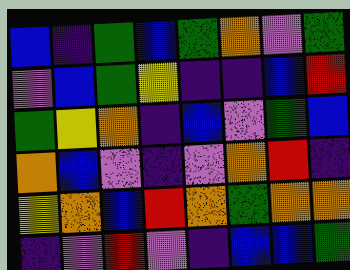[["blue", "indigo", "green", "blue", "green", "orange", "violet", "green"], ["violet", "blue", "green", "yellow", "indigo", "indigo", "blue", "red"], ["green", "yellow", "orange", "indigo", "blue", "violet", "green", "blue"], ["orange", "blue", "violet", "indigo", "violet", "orange", "red", "indigo"], ["yellow", "orange", "blue", "red", "orange", "green", "orange", "orange"], ["indigo", "violet", "red", "violet", "indigo", "blue", "blue", "green"]]